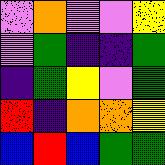[["violet", "orange", "violet", "violet", "yellow"], ["violet", "green", "indigo", "indigo", "green"], ["indigo", "green", "yellow", "violet", "green"], ["red", "indigo", "orange", "orange", "yellow"], ["blue", "red", "blue", "green", "green"]]